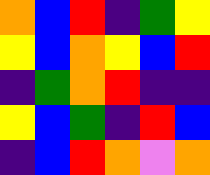[["orange", "blue", "red", "indigo", "green", "yellow"], ["yellow", "blue", "orange", "yellow", "blue", "red"], ["indigo", "green", "orange", "red", "indigo", "indigo"], ["yellow", "blue", "green", "indigo", "red", "blue"], ["indigo", "blue", "red", "orange", "violet", "orange"]]